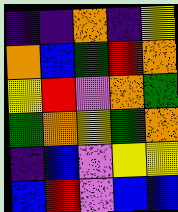[["indigo", "indigo", "orange", "indigo", "yellow"], ["orange", "blue", "green", "red", "orange"], ["yellow", "red", "violet", "orange", "green"], ["green", "orange", "yellow", "green", "orange"], ["indigo", "blue", "violet", "yellow", "yellow"], ["blue", "red", "violet", "blue", "blue"]]